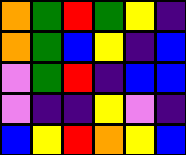[["orange", "green", "red", "green", "yellow", "indigo"], ["orange", "green", "blue", "yellow", "indigo", "blue"], ["violet", "green", "red", "indigo", "blue", "blue"], ["violet", "indigo", "indigo", "yellow", "violet", "indigo"], ["blue", "yellow", "red", "orange", "yellow", "blue"]]